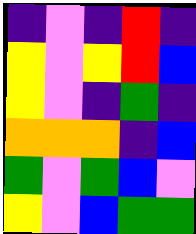[["indigo", "violet", "indigo", "red", "indigo"], ["yellow", "violet", "yellow", "red", "blue"], ["yellow", "violet", "indigo", "green", "indigo"], ["orange", "orange", "orange", "indigo", "blue"], ["green", "violet", "green", "blue", "violet"], ["yellow", "violet", "blue", "green", "green"]]